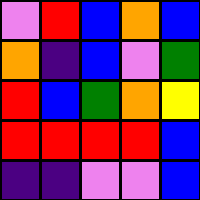[["violet", "red", "blue", "orange", "blue"], ["orange", "indigo", "blue", "violet", "green"], ["red", "blue", "green", "orange", "yellow"], ["red", "red", "red", "red", "blue"], ["indigo", "indigo", "violet", "violet", "blue"]]